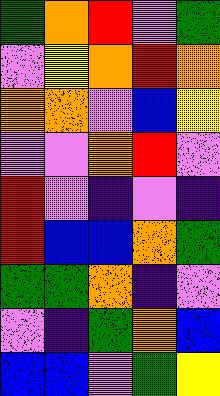[["green", "orange", "red", "violet", "green"], ["violet", "yellow", "orange", "red", "orange"], ["orange", "orange", "violet", "blue", "yellow"], ["violet", "violet", "orange", "red", "violet"], ["red", "violet", "indigo", "violet", "indigo"], ["red", "blue", "blue", "orange", "green"], ["green", "green", "orange", "indigo", "violet"], ["violet", "indigo", "green", "orange", "blue"], ["blue", "blue", "violet", "green", "yellow"]]